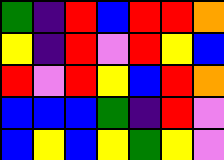[["green", "indigo", "red", "blue", "red", "red", "orange"], ["yellow", "indigo", "red", "violet", "red", "yellow", "blue"], ["red", "violet", "red", "yellow", "blue", "red", "orange"], ["blue", "blue", "blue", "green", "indigo", "red", "violet"], ["blue", "yellow", "blue", "yellow", "green", "yellow", "violet"]]